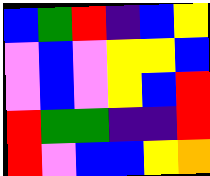[["blue", "green", "red", "indigo", "blue", "yellow"], ["violet", "blue", "violet", "yellow", "yellow", "blue"], ["violet", "blue", "violet", "yellow", "blue", "red"], ["red", "green", "green", "indigo", "indigo", "red"], ["red", "violet", "blue", "blue", "yellow", "orange"]]